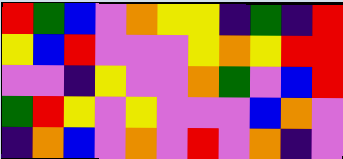[["red", "green", "blue", "violet", "orange", "yellow", "yellow", "indigo", "green", "indigo", "red"], ["yellow", "blue", "red", "violet", "violet", "violet", "yellow", "orange", "yellow", "red", "red"], ["violet", "violet", "indigo", "yellow", "violet", "violet", "orange", "green", "violet", "blue", "red"], ["green", "red", "yellow", "violet", "yellow", "violet", "violet", "violet", "blue", "orange", "violet"], ["indigo", "orange", "blue", "violet", "orange", "violet", "red", "violet", "orange", "indigo", "violet"]]